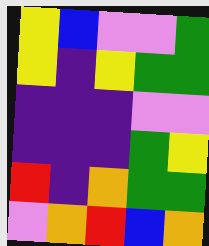[["yellow", "blue", "violet", "violet", "green"], ["yellow", "indigo", "yellow", "green", "green"], ["indigo", "indigo", "indigo", "violet", "violet"], ["indigo", "indigo", "indigo", "green", "yellow"], ["red", "indigo", "orange", "green", "green"], ["violet", "orange", "red", "blue", "orange"]]